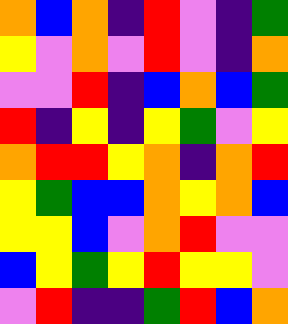[["orange", "blue", "orange", "indigo", "red", "violet", "indigo", "green"], ["yellow", "violet", "orange", "violet", "red", "violet", "indigo", "orange"], ["violet", "violet", "red", "indigo", "blue", "orange", "blue", "green"], ["red", "indigo", "yellow", "indigo", "yellow", "green", "violet", "yellow"], ["orange", "red", "red", "yellow", "orange", "indigo", "orange", "red"], ["yellow", "green", "blue", "blue", "orange", "yellow", "orange", "blue"], ["yellow", "yellow", "blue", "violet", "orange", "red", "violet", "violet"], ["blue", "yellow", "green", "yellow", "red", "yellow", "yellow", "violet"], ["violet", "red", "indigo", "indigo", "green", "red", "blue", "orange"]]